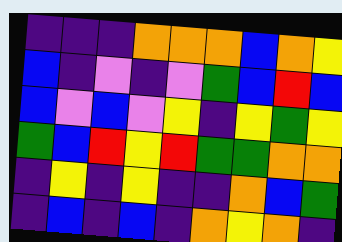[["indigo", "indigo", "indigo", "orange", "orange", "orange", "blue", "orange", "yellow"], ["blue", "indigo", "violet", "indigo", "violet", "green", "blue", "red", "blue"], ["blue", "violet", "blue", "violet", "yellow", "indigo", "yellow", "green", "yellow"], ["green", "blue", "red", "yellow", "red", "green", "green", "orange", "orange"], ["indigo", "yellow", "indigo", "yellow", "indigo", "indigo", "orange", "blue", "green"], ["indigo", "blue", "indigo", "blue", "indigo", "orange", "yellow", "orange", "indigo"]]